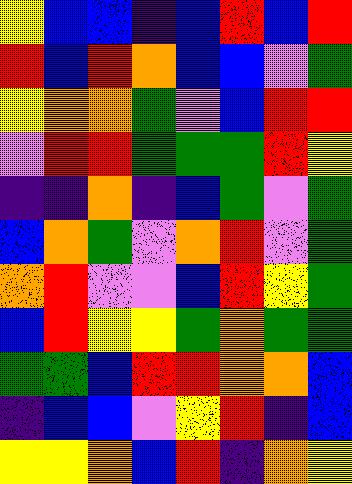[["yellow", "blue", "blue", "indigo", "blue", "red", "blue", "red"], ["red", "blue", "red", "orange", "blue", "blue", "violet", "green"], ["yellow", "orange", "orange", "green", "violet", "blue", "red", "red"], ["violet", "red", "red", "green", "green", "green", "red", "yellow"], ["indigo", "indigo", "orange", "indigo", "blue", "green", "violet", "green"], ["blue", "orange", "green", "violet", "orange", "red", "violet", "green"], ["orange", "red", "violet", "violet", "blue", "red", "yellow", "green"], ["blue", "red", "yellow", "yellow", "green", "orange", "green", "green"], ["green", "green", "blue", "red", "red", "orange", "orange", "blue"], ["indigo", "blue", "blue", "violet", "yellow", "red", "indigo", "blue"], ["yellow", "yellow", "orange", "blue", "red", "indigo", "orange", "yellow"]]